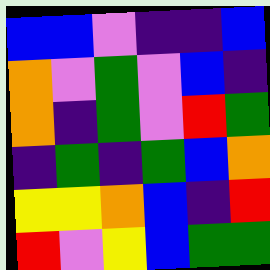[["blue", "blue", "violet", "indigo", "indigo", "blue"], ["orange", "violet", "green", "violet", "blue", "indigo"], ["orange", "indigo", "green", "violet", "red", "green"], ["indigo", "green", "indigo", "green", "blue", "orange"], ["yellow", "yellow", "orange", "blue", "indigo", "red"], ["red", "violet", "yellow", "blue", "green", "green"]]